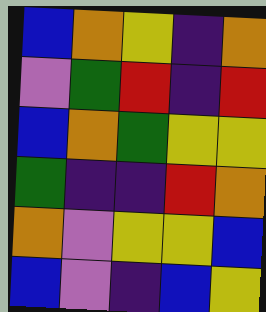[["blue", "orange", "yellow", "indigo", "orange"], ["violet", "green", "red", "indigo", "red"], ["blue", "orange", "green", "yellow", "yellow"], ["green", "indigo", "indigo", "red", "orange"], ["orange", "violet", "yellow", "yellow", "blue"], ["blue", "violet", "indigo", "blue", "yellow"]]